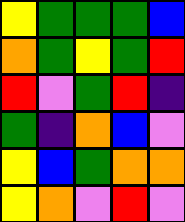[["yellow", "green", "green", "green", "blue"], ["orange", "green", "yellow", "green", "red"], ["red", "violet", "green", "red", "indigo"], ["green", "indigo", "orange", "blue", "violet"], ["yellow", "blue", "green", "orange", "orange"], ["yellow", "orange", "violet", "red", "violet"]]